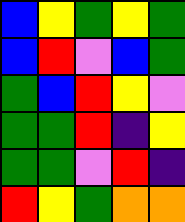[["blue", "yellow", "green", "yellow", "green"], ["blue", "red", "violet", "blue", "green"], ["green", "blue", "red", "yellow", "violet"], ["green", "green", "red", "indigo", "yellow"], ["green", "green", "violet", "red", "indigo"], ["red", "yellow", "green", "orange", "orange"]]